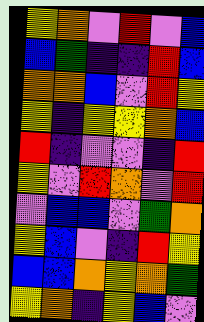[["yellow", "orange", "violet", "red", "violet", "blue"], ["blue", "green", "indigo", "indigo", "red", "blue"], ["orange", "orange", "blue", "violet", "red", "yellow"], ["yellow", "indigo", "yellow", "yellow", "orange", "blue"], ["red", "indigo", "violet", "violet", "indigo", "red"], ["yellow", "violet", "red", "orange", "violet", "red"], ["violet", "blue", "blue", "violet", "green", "orange"], ["yellow", "blue", "violet", "indigo", "red", "yellow"], ["blue", "blue", "orange", "yellow", "orange", "green"], ["yellow", "orange", "indigo", "yellow", "blue", "violet"]]